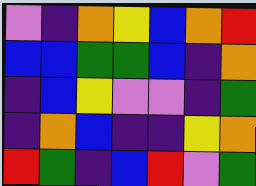[["violet", "indigo", "orange", "yellow", "blue", "orange", "red"], ["blue", "blue", "green", "green", "blue", "indigo", "orange"], ["indigo", "blue", "yellow", "violet", "violet", "indigo", "green"], ["indigo", "orange", "blue", "indigo", "indigo", "yellow", "orange"], ["red", "green", "indigo", "blue", "red", "violet", "green"]]